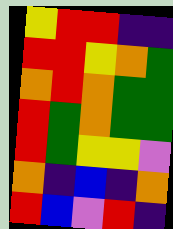[["yellow", "red", "red", "indigo", "indigo"], ["red", "red", "yellow", "orange", "green"], ["orange", "red", "orange", "green", "green"], ["red", "green", "orange", "green", "green"], ["red", "green", "yellow", "yellow", "violet"], ["orange", "indigo", "blue", "indigo", "orange"], ["red", "blue", "violet", "red", "indigo"]]